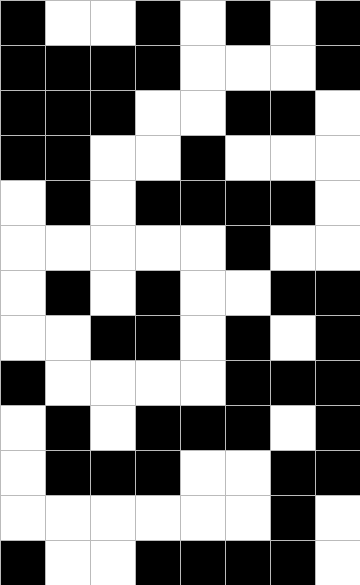[["black", "white", "white", "black", "white", "black", "white", "black"], ["black", "black", "black", "black", "white", "white", "white", "black"], ["black", "black", "black", "white", "white", "black", "black", "white"], ["black", "black", "white", "white", "black", "white", "white", "white"], ["white", "black", "white", "black", "black", "black", "black", "white"], ["white", "white", "white", "white", "white", "black", "white", "white"], ["white", "black", "white", "black", "white", "white", "black", "black"], ["white", "white", "black", "black", "white", "black", "white", "black"], ["black", "white", "white", "white", "white", "black", "black", "black"], ["white", "black", "white", "black", "black", "black", "white", "black"], ["white", "black", "black", "black", "white", "white", "black", "black"], ["white", "white", "white", "white", "white", "white", "black", "white"], ["black", "white", "white", "black", "black", "black", "black", "white"]]